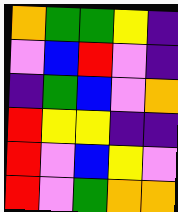[["orange", "green", "green", "yellow", "indigo"], ["violet", "blue", "red", "violet", "indigo"], ["indigo", "green", "blue", "violet", "orange"], ["red", "yellow", "yellow", "indigo", "indigo"], ["red", "violet", "blue", "yellow", "violet"], ["red", "violet", "green", "orange", "orange"]]